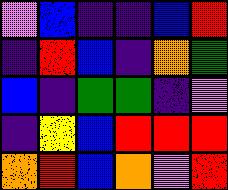[["violet", "blue", "indigo", "indigo", "blue", "red"], ["indigo", "red", "blue", "indigo", "orange", "green"], ["blue", "indigo", "green", "green", "indigo", "violet"], ["indigo", "yellow", "blue", "red", "red", "red"], ["orange", "red", "blue", "orange", "violet", "red"]]